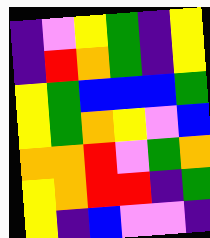[["indigo", "violet", "yellow", "green", "indigo", "yellow"], ["indigo", "red", "orange", "green", "indigo", "yellow"], ["yellow", "green", "blue", "blue", "blue", "green"], ["yellow", "green", "orange", "yellow", "violet", "blue"], ["orange", "orange", "red", "violet", "green", "orange"], ["yellow", "orange", "red", "red", "indigo", "green"], ["yellow", "indigo", "blue", "violet", "violet", "indigo"]]